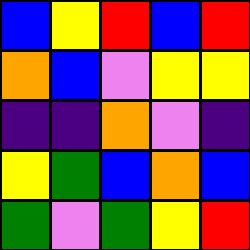[["blue", "yellow", "red", "blue", "red"], ["orange", "blue", "violet", "yellow", "yellow"], ["indigo", "indigo", "orange", "violet", "indigo"], ["yellow", "green", "blue", "orange", "blue"], ["green", "violet", "green", "yellow", "red"]]